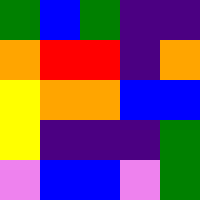[["green", "blue", "green", "indigo", "indigo"], ["orange", "red", "red", "indigo", "orange"], ["yellow", "orange", "orange", "blue", "blue"], ["yellow", "indigo", "indigo", "indigo", "green"], ["violet", "blue", "blue", "violet", "green"]]